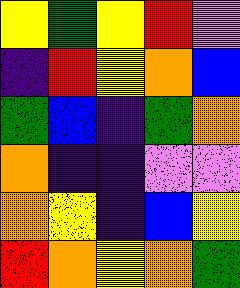[["yellow", "green", "yellow", "red", "violet"], ["indigo", "red", "yellow", "orange", "blue"], ["green", "blue", "indigo", "green", "orange"], ["orange", "indigo", "indigo", "violet", "violet"], ["orange", "yellow", "indigo", "blue", "yellow"], ["red", "orange", "yellow", "orange", "green"]]